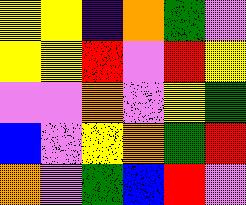[["yellow", "yellow", "indigo", "orange", "green", "violet"], ["yellow", "yellow", "red", "violet", "red", "yellow"], ["violet", "violet", "orange", "violet", "yellow", "green"], ["blue", "violet", "yellow", "orange", "green", "red"], ["orange", "violet", "green", "blue", "red", "violet"]]